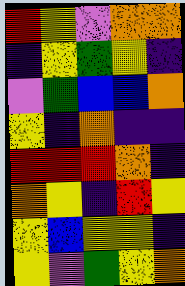[["red", "yellow", "violet", "orange", "orange"], ["indigo", "yellow", "green", "yellow", "indigo"], ["violet", "green", "blue", "blue", "orange"], ["yellow", "indigo", "orange", "indigo", "indigo"], ["red", "red", "red", "orange", "indigo"], ["orange", "yellow", "indigo", "red", "yellow"], ["yellow", "blue", "yellow", "yellow", "indigo"], ["yellow", "violet", "green", "yellow", "orange"]]